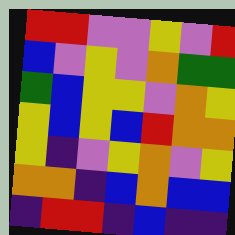[["red", "red", "violet", "violet", "yellow", "violet", "red"], ["blue", "violet", "yellow", "violet", "orange", "green", "green"], ["green", "blue", "yellow", "yellow", "violet", "orange", "yellow"], ["yellow", "blue", "yellow", "blue", "red", "orange", "orange"], ["yellow", "indigo", "violet", "yellow", "orange", "violet", "yellow"], ["orange", "orange", "indigo", "blue", "orange", "blue", "blue"], ["indigo", "red", "red", "indigo", "blue", "indigo", "indigo"]]